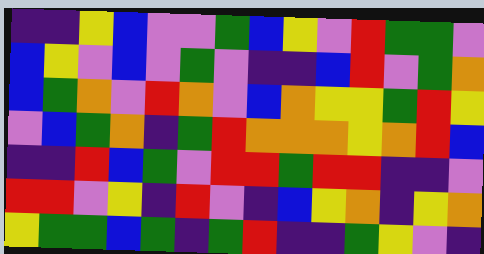[["indigo", "indigo", "yellow", "blue", "violet", "violet", "green", "blue", "yellow", "violet", "red", "green", "green", "violet"], ["blue", "yellow", "violet", "blue", "violet", "green", "violet", "indigo", "indigo", "blue", "red", "violet", "green", "orange"], ["blue", "green", "orange", "violet", "red", "orange", "violet", "blue", "orange", "yellow", "yellow", "green", "red", "yellow"], ["violet", "blue", "green", "orange", "indigo", "green", "red", "orange", "orange", "orange", "yellow", "orange", "red", "blue"], ["indigo", "indigo", "red", "blue", "green", "violet", "red", "red", "green", "red", "red", "indigo", "indigo", "violet"], ["red", "red", "violet", "yellow", "indigo", "red", "violet", "indigo", "blue", "yellow", "orange", "indigo", "yellow", "orange"], ["yellow", "green", "green", "blue", "green", "indigo", "green", "red", "indigo", "indigo", "green", "yellow", "violet", "indigo"]]